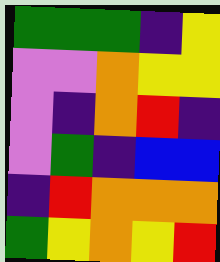[["green", "green", "green", "indigo", "yellow"], ["violet", "violet", "orange", "yellow", "yellow"], ["violet", "indigo", "orange", "red", "indigo"], ["violet", "green", "indigo", "blue", "blue"], ["indigo", "red", "orange", "orange", "orange"], ["green", "yellow", "orange", "yellow", "red"]]